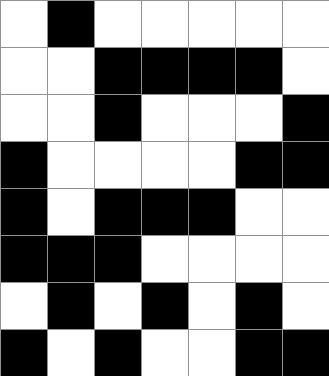[["white", "black", "white", "white", "white", "white", "white"], ["white", "white", "black", "black", "black", "black", "white"], ["white", "white", "black", "white", "white", "white", "black"], ["black", "white", "white", "white", "white", "black", "black"], ["black", "white", "black", "black", "black", "white", "white"], ["black", "black", "black", "white", "white", "white", "white"], ["white", "black", "white", "black", "white", "black", "white"], ["black", "white", "black", "white", "white", "black", "black"]]